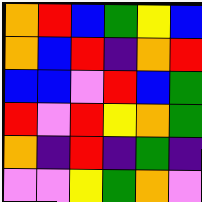[["orange", "red", "blue", "green", "yellow", "blue"], ["orange", "blue", "red", "indigo", "orange", "red"], ["blue", "blue", "violet", "red", "blue", "green"], ["red", "violet", "red", "yellow", "orange", "green"], ["orange", "indigo", "red", "indigo", "green", "indigo"], ["violet", "violet", "yellow", "green", "orange", "violet"]]